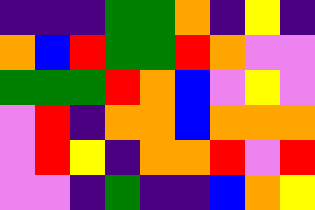[["indigo", "indigo", "indigo", "green", "green", "orange", "indigo", "yellow", "indigo"], ["orange", "blue", "red", "green", "green", "red", "orange", "violet", "violet"], ["green", "green", "green", "red", "orange", "blue", "violet", "yellow", "violet"], ["violet", "red", "indigo", "orange", "orange", "blue", "orange", "orange", "orange"], ["violet", "red", "yellow", "indigo", "orange", "orange", "red", "violet", "red"], ["violet", "violet", "indigo", "green", "indigo", "indigo", "blue", "orange", "yellow"]]